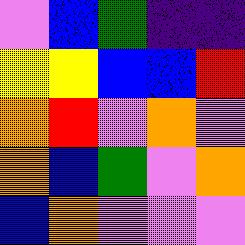[["violet", "blue", "green", "indigo", "indigo"], ["yellow", "yellow", "blue", "blue", "red"], ["orange", "red", "violet", "orange", "violet"], ["orange", "blue", "green", "violet", "orange"], ["blue", "orange", "violet", "violet", "violet"]]